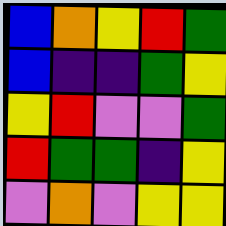[["blue", "orange", "yellow", "red", "green"], ["blue", "indigo", "indigo", "green", "yellow"], ["yellow", "red", "violet", "violet", "green"], ["red", "green", "green", "indigo", "yellow"], ["violet", "orange", "violet", "yellow", "yellow"]]